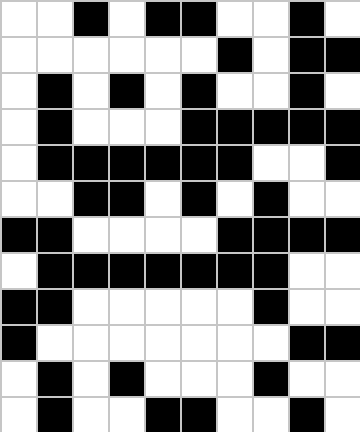[["white", "white", "black", "white", "black", "black", "white", "white", "black", "white"], ["white", "white", "white", "white", "white", "white", "black", "white", "black", "black"], ["white", "black", "white", "black", "white", "black", "white", "white", "black", "white"], ["white", "black", "white", "white", "white", "black", "black", "black", "black", "black"], ["white", "black", "black", "black", "black", "black", "black", "white", "white", "black"], ["white", "white", "black", "black", "white", "black", "white", "black", "white", "white"], ["black", "black", "white", "white", "white", "white", "black", "black", "black", "black"], ["white", "black", "black", "black", "black", "black", "black", "black", "white", "white"], ["black", "black", "white", "white", "white", "white", "white", "black", "white", "white"], ["black", "white", "white", "white", "white", "white", "white", "white", "black", "black"], ["white", "black", "white", "black", "white", "white", "white", "black", "white", "white"], ["white", "black", "white", "white", "black", "black", "white", "white", "black", "white"]]